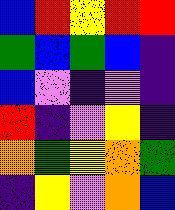[["blue", "red", "yellow", "red", "red"], ["green", "blue", "green", "blue", "indigo"], ["blue", "violet", "indigo", "violet", "indigo"], ["red", "indigo", "violet", "yellow", "indigo"], ["orange", "green", "yellow", "orange", "green"], ["indigo", "yellow", "violet", "orange", "blue"]]